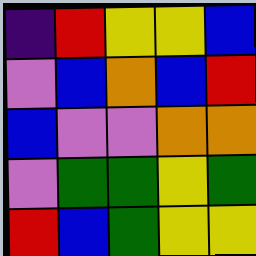[["indigo", "red", "yellow", "yellow", "blue"], ["violet", "blue", "orange", "blue", "red"], ["blue", "violet", "violet", "orange", "orange"], ["violet", "green", "green", "yellow", "green"], ["red", "blue", "green", "yellow", "yellow"]]